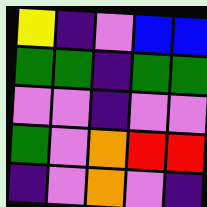[["yellow", "indigo", "violet", "blue", "blue"], ["green", "green", "indigo", "green", "green"], ["violet", "violet", "indigo", "violet", "violet"], ["green", "violet", "orange", "red", "red"], ["indigo", "violet", "orange", "violet", "indigo"]]